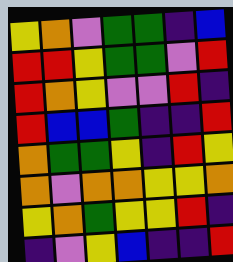[["yellow", "orange", "violet", "green", "green", "indigo", "blue"], ["red", "red", "yellow", "green", "green", "violet", "red"], ["red", "orange", "yellow", "violet", "violet", "red", "indigo"], ["red", "blue", "blue", "green", "indigo", "indigo", "red"], ["orange", "green", "green", "yellow", "indigo", "red", "yellow"], ["orange", "violet", "orange", "orange", "yellow", "yellow", "orange"], ["yellow", "orange", "green", "yellow", "yellow", "red", "indigo"], ["indigo", "violet", "yellow", "blue", "indigo", "indigo", "red"]]